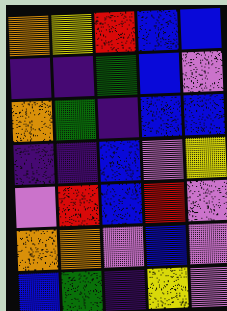[["orange", "yellow", "red", "blue", "blue"], ["indigo", "indigo", "green", "blue", "violet"], ["orange", "green", "indigo", "blue", "blue"], ["indigo", "indigo", "blue", "violet", "yellow"], ["violet", "red", "blue", "red", "violet"], ["orange", "orange", "violet", "blue", "violet"], ["blue", "green", "indigo", "yellow", "violet"]]